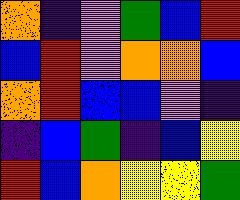[["orange", "indigo", "violet", "green", "blue", "red"], ["blue", "red", "violet", "orange", "orange", "blue"], ["orange", "red", "blue", "blue", "violet", "indigo"], ["indigo", "blue", "green", "indigo", "blue", "yellow"], ["red", "blue", "orange", "yellow", "yellow", "green"]]